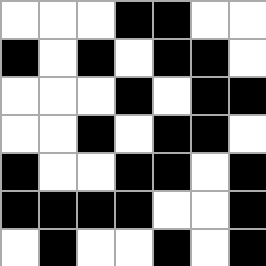[["white", "white", "white", "black", "black", "white", "white"], ["black", "white", "black", "white", "black", "black", "white"], ["white", "white", "white", "black", "white", "black", "black"], ["white", "white", "black", "white", "black", "black", "white"], ["black", "white", "white", "black", "black", "white", "black"], ["black", "black", "black", "black", "white", "white", "black"], ["white", "black", "white", "white", "black", "white", "black"]]